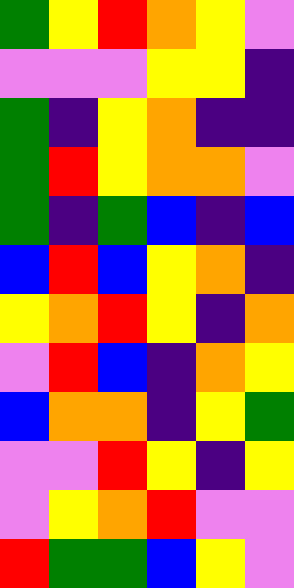[["green", "yellow", "red", "orange", "yellow", "violet"], ["violet", "violet", "violet", "yellow", "yellow", "indigo"], ["green", "indigo", "yellow", "orange", "indigo", "indigo"], ["green", "red", "yellow", "orange", "orange", "violet"], ["green", "indigo", "green", "blue", "indigo", "blue"], ["blue", "red", "blue", "yellow", "orange", "indigo"], ["yellow", "orange", "red", "yellow", "indigo", "orange"], ["violet", "red", "blue", "indigo", "orange", "yellow"], ["blue", "orange", "orange", "indigo", "yellow", "green"], ["violet", "violet", "red", "yellow", "indigo", "yellow"], ["violet", "yellow", "orange", "red", "violet", "violet"], ["red", "green", "green", "blue", "yellow", "violet"]]